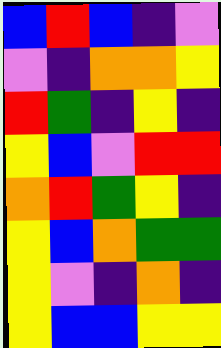[["blue", "red", "blue", "indigo", "violet"], ["violet", "indigo", "orange", "orange", "yellow"], ["red", "green", "indigo", "yellow", "indigo"], ["yellow", "blue", "violet", "red", "red"], ["orange", "red", "green", "yellow", "indigo"], ["yellow", "blue", "orange", "green", "green"], ["yellow", "violet", "indigo", "orange", "indigo"], ["yellow", "blue", "blue", "yellow", "yellow"]]